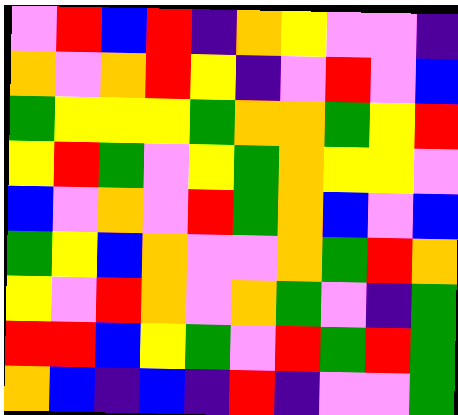[["violet", "red", "blue", "red", "indigo", "orange", "yellow", "violet", "violet", "indigo"], ["orange", "violet", "orange", "red", "yellow", "indigo", "violet", "red", "violet", "blue"], ["green", "yellow", "yellow", "yellow", "green", "orange", "orange", "green", "yellow", "red"], ["yellow", "red", "green", "violet", "yellow", "green", "orange", "yellow", "yellow", "violet"], ["blue", "violet", "orange", "violet", "red", "green", "orange", "blue", "violet", "blue"], ["green", "yellow", "blue", "orange", "violet", "violet", "orange", "green", "red", "orange"], ["yellow", "violet", "red", "orange", "violet", "orange", "green", "violet", "indigo", "green"], ["red", "red", "blue", "yellow", "green", "violet", "red", "green", "red", "green"], ["orange", "blue", "indigo", "blue", "indigo", "red", "indigo", "violet", "violet", "green"]]